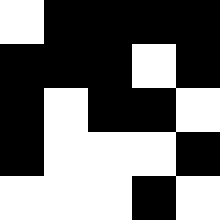[["white", "black", "black", "black", "black"], ["black", "black", "black", "white", "black"], ["black", "white", "black", "black", "white"], ["black", "white", "white", "white", "black"], ["white", "white", "white", "black", "white"]]